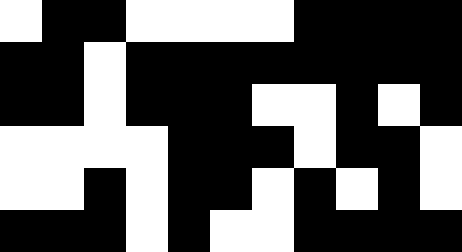[["white", "black", "black", "white", "white", "white", "white", "black", "black", "black", "black"], ["black", "black", "white", "black", "black", "black", "black", "black", "black", "black", "black"], ["black", "black", "white", "black", "black", "black", "white", "white", "black", "white", "black"], ["white", "white", "white", "white", "black", "black", "black", "white", "black", "black", "white"], ["white", "white", "black", "white", "black", "black", "white", "black", "white", "black", "white"], ["black", "black", "black", "white", "black", "white", "white", "black", "black", "black", "black"]]